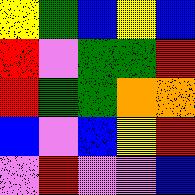[["yellow", "green", "blue", "yellow", "blue"], ["red", "violet", "green", "green", "red"], ["red", "green", "green", "orange", "orange"], ["blue", "violet", "blue", "yellow", "red"], ["violet", "red", "violet", "violet", "blue"]]